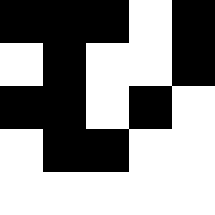[["black", "black", "black", "white", "black"], ["white", "black", "white", "white", "black"], ["black", "black", "white", "black", "white"], ["white", "black", "black", "white", "white"], ["white", "white", "white", "white", "white"]]